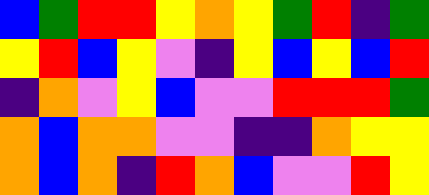[["blue", "green", "red", "red", "yellow", "orange", "yellow", "green", "red", "indigo", "green"], ["yellow", "red", "blue", "yellow", "violet", "indigo", "yellow", "blue", "yellow", "blue", "red"], ["indigo", "orange", "violet", "yellow", "blue", "violet", "violet", "red", "red", "red", "green"], ["orange", "blue", "orange", "orange", "violet", "violet", "indigo", "indigo", "orange", "yellow", "yellow"], ["orange", "blue", "orange", "indigo", "red", "orange", "blue", "violet", "violet", "red", "yellow"]]